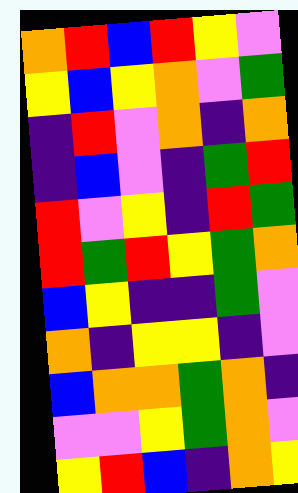[["orange", "red", "blue", "red", "yellow", "violet"], ["yellow", "blue", "yellow", "orange", "violet", "green"], ["indigo", "red", "violet", "orange", "indigo", "orange"], ["indigo", "blue", "violet", "indigo", "green", "red"], ["red", "violet", "yellow", "indigo", "red", "green"], ["red", "green", "red", "yellow", "green", "orange"], ["blue", "yellow", "indigo", "indigo", "green", "violet"], ["orange", "indigo", "yellow", "yellow", "indigo", "violet"], ["blue", "orange", "orange", "green", "orange", "indigo"], ["violet", "violet", "yellow", "green", "orange", "violet"], ["yellow", "red", "blue", "indigo", "orange", "yellow"]]